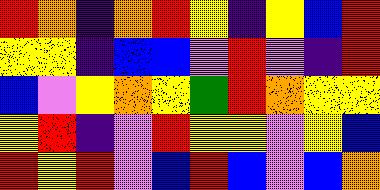[["red", "orange", "indigo", "orange", "red", "yellow", "indigo", "yellow", "blue", "red"], ["yellow", "yellow", "indigo", "blue", "blue", "violet", "red", "violet", "indigo", "red"], ["blue", "violet", "yellow", "orange", "yellow", "green", "red", "orange", "yellow", "yellow"], ["yellow", "red", "indigo", "violet", "red", "yellow", "yellow", "violet", "yellow", "blue"], ["red", "yellow", "red", "violet", "blue", "red", "blue", "violet", "blue", "orange"]]